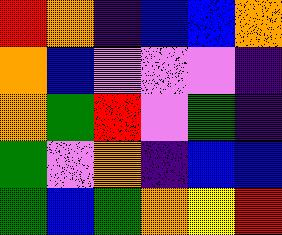[["red", "orange", "indigo", "blue", "blue", "orange"], ["orange", "blue", "violet", "violet", "violet", "indigo"], ["orange", "green", "red", "violet", "green", "indigo"], ["green", "violet", "orange", "indigo", "blue", "blue"], ["green", "blue", "green", "orange", "yellow", "red"]]